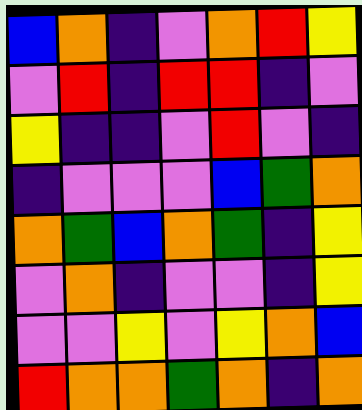[["blue", "orange", "indigo", "violet", "orange", "red", "yellow"], ["violet", "red", "indigo", "red", "red", "indigo", "violet"], ["yellow", "indigo", "indigo", "violet", "red", "violet", "indigo"], ["indigo", "violet", "violet", "violet", "blue", "green", "orange"], ["orange", "green", "blue", "orange", "green", "indigo", "yellow"], ["violet", "orange", "indigo", "violet", "violet", "indigo", "yellow"], ["violet", "violet", "yellow", "violet", "yellow", "orange", "blue"], ["red", "orange", "orange", "green", "orange", "indigo", "orange"]]